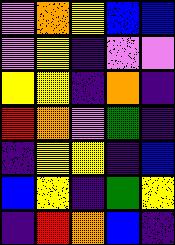[["violet", "orange", "yellow", "blue", "blue"], ["violet", "yellow", "indigo", "violet", "violet"], ["yellow", "yellow", "indigo", "orange", "indigo"], ["red", "orange", "violet", "green", "indigo"], ["indigo", "yellow", "yellow", "indigo", "blue"], ["blue", "yellow", "indigo", "green", "yellow"], ["indigo", "red", "orange", "blue", "indigo"]]